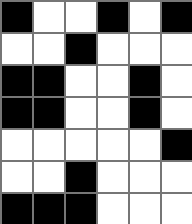[["black", "white", "white", "black", "white", "black"], ["white", "white", "black", "white", "white", "white"], ["black", "black", "white", "white", "black", "white"], ["black", "black", "white", "white", "black", "white"], ["white", "white", "white", "white", "white", "black"], ["white", "white", "black", "white", "white", "white"], ["black", "black", "black", "white", "white", "white"]]